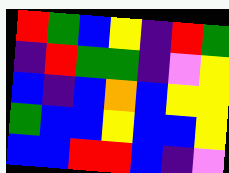[["red", "green", "blue", "yellow", "indigo", "red", "green"], ["indigo", "red", "green", "green", "indigo", "violet", "yellow"], ["blue", "indigo", "blue", "orange", "blue", "yellow", "yellow"], ["green", "blue", "blue", "yellow", "blue", "blue", "yellow"], ["blue", "blue", "red", "red", "blue", "indigo", "violet"]]